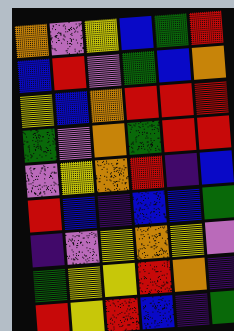[["orange", "violet", "yellow", "blue", "green", "red"], ["blue", "red", "violet", "green", "blue", "orange"], ["yellow", "blue", "orange", "red", "red", "red"], ["green", "violet", "orange", "green", "red", "red"], ["violet", "yellow", "orange", "red", "indigo", "blue"], ["red", "blue", "indigo", "blue", "blue", "green"], ["indigo", "violet", "yellow", "orange", "yellow", "violet"], ["green", "yellow", "yellow", "red", "orange", "indigo"], ["red", "yellow", "red", "blue", "indigo", "green"]]